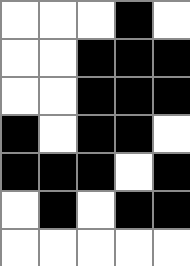[["white", "white", "white", "black", "white"], ["white", "white", "black", "black", "black"], ["white", "white", "black", "black", "black"], ["black", "white", "black", "black", "white"], ["black", "black", "black", "white", "black"], ["white", "black", "white", "black", "black"], ["white", "white", "white", "white", "white"]]